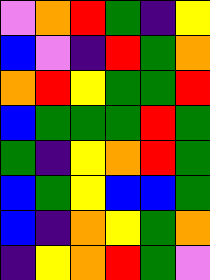[["violet", "orange", "red", "green", "indigo", "yellow"], ["blue", "violet", "indigo", "red", "green", "orange"], ["orange", "red", "yellow", "green", "green", "red"], ["blue", "green", "green", "green", "red", "green"], ["green", "indigo", "yellow", "orange", "red", "green"], ["blue", "green", "yellow", "blue", "blue", "green"], ["blue", "indigo", "orange", "yellow", "green", "orange"], ["indigo", "yellow", "orange", "red", "green", "violet"]]